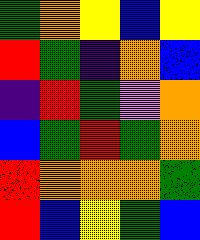[["green", "orange", "yellow", "blue", "yellow"], ["red", "green", "indigo", "orange", "blue"], ["indigo", "red", "green", "violet", "orange"], ["blue", "green", "red", "green", "orange"], ["red", "orange", "orange", "orange", "green"], ["red", "blue", "yellow", "green", "blue"]]